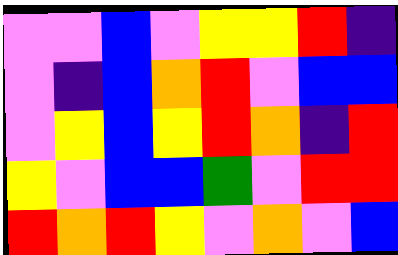[["violet", "violet", "blue", "violet", "yellow", "yellow", "red", "indigo"], ["violet", "indigo", "blue", "orange", "red", "violet", "blue", "blue"], ["violet", "yellow", "blue", "yellow", "red", "orange", "indigo", "red"], ["yellow", "violet", "blue", "blue", "green", "violet", "red", "red"], ["red", "orange", "red", "yellow", "violet", "orange", "violet", "blue"]]